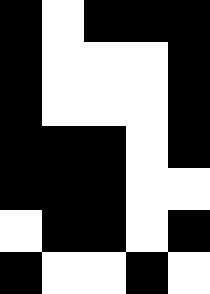[["black", "white", "black", "black", "black"], ["black", "white", "white", "white", "black"], ["black", "white", "white", "white", "black"], ["black", "black", "black", "white", "black"], ["black", "black", "black", "white", "white"], ["white", "black", "black", "white", "black"], ["black", "white", "white", "black", "white"]]